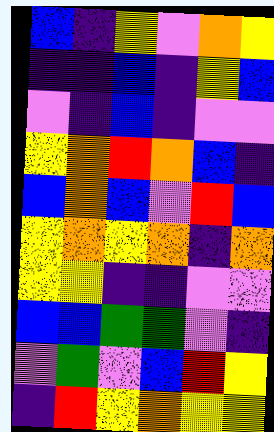[["blue", "indigo", "yellow", "violet", "orange", "yellow"], ["indigo", "indigo", "blue", "indigo", "yellow", "blue"], ["violet", "indigo", "blue", "indigo", "violet", "violet"], ["yellow", "orange", "red", "orange", "blue", "indigo"], ["blue", "orange", "blue", "violet", "red", "blue"], ["yellow", "orange", "yellow", "orange", "indigo", "orange"], ["yellow", "yellow", "indigo", "indigo", "violet", "violet"], ["blue", "blue", "green", "green", "violet", "indigo"], ["violet", "green", "violet", "blue", "red", "yellow"], ["indigo", "red", "yellow", "orange", "yellow", "yellow"]]